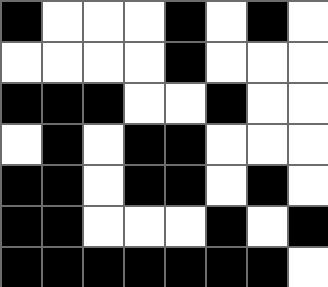[["black", "white", "white", "white", "black", "white", "black", "white"], ["white", "white", "white", "white", "black", "white", "white", "white"], ["black", "black", "black", "white", "white", "black", "white", "white"], ["white", "black", "white", "black", "black", "white", "white", "white"], ["black", "black", "white", "black", "black", "white", "black", "white"], ["black", "black", "white", "white", "white", "black", "white", "black"], ["black", "black", "black", "black", "black", "black", "black", "white"]]